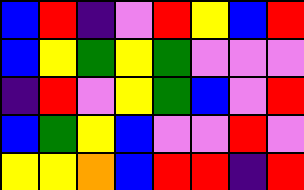[["blue", "red", "indigo", "violet", "red", "yellow", "blue", "red"], ["blue", "yellow", "green", "yellow", "green", "violet", "violet", "violet"], ["indigo", "red", "violet", "yellow", "green", "blue", "violet", "red"], ["blue", "green", "yellow", "blue", "violet", "violet", "red", "violet"], ["yellow", "yellow", "orange", "blue", "red", "red", "indigo", "red"]]